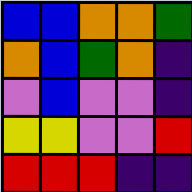[["blue", "blue", "orange", "orange", "green"], ["orange", "blue", "green", "orange", "indigo"], ["violet", "blue", "violet", "violet", "indigo"], ["yellow", "yellow", "violet", "violet", "red"], ["red", "red", "red", "indigo", "indigo"]]